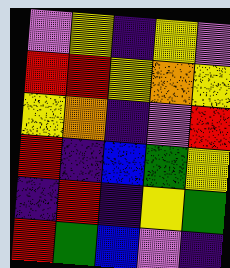[["violet", "yellow", "indigo", "yellow", "violet"], ["red", "red", "yellow", "orange", "yellow"], ["yellow", "orange", "indigo", "violet", "red"], ["red", "indigo", "blue", "green", "yellow"], ["indigo", "red", "indigo", "yellow", "green"], ["red", "green", "blue", "violet", "indigo"]]